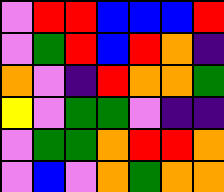[["violet", "red", "red", "blue", "blue", "blue", "red"], ["violet", "green", "red", "blue", "red", "orange", "indigo"], ["orange", "violet", "indigo", "red", "orange", "orange", "green"], ["yellow", "violet", "green", "green", "violet", "indigo", "indigo"], ["violet", "green", "green", "orange", "red", "red", "orange"], ["violet", "blue", "violet", "orange", "green", "orange", "orange"]]